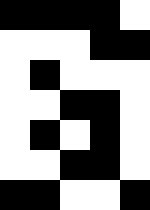[["black", "black", "black", "black", "white"], ["white", "white", "white", "black", "black"], ["white", "black", "white", "white", "white"], ["white", "white", "black", "black", "white"], ["white", "black", "white", "black", "white"], ["white", "white", "black", "black", "white"], ["black", "black", "white", "white", "black"]]